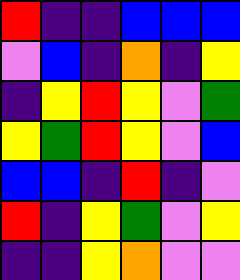[["red", "indigo", "indigo", "blue", "blue", "blue"], ["violet", "blue", "indigo", "orange", "indigo", "yellow"], ["indigo", "yellow", "red", "yellow", "violet", "green"], ["yellow", "green", "red", "yellow", "violet", "blue"], ["blue", "blue", "indigo", "red", "indigo", "violet"], ["red", "indigo", "yellow", "green", "violet", "yellow"], ["indigo", "indigo", "yellow", "orange", "violet", "violet"]]